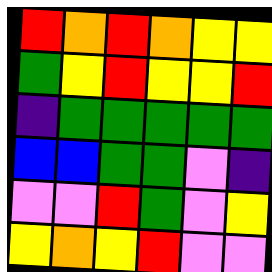[["red", "orange", "red", "orange", "yellow", "yellow"], ["green", "yellow", "red", "yellow", "yellow", "red"], ["indigo", "green", "green", "green", "green", "green"], ["blue", "blue", "green", "green", "violet", "indigo"], ["violet", "violet", "red", "green", "violet", "yellow"], ["yellow", "orange", "yellow", "red", "violet", "violet"]]